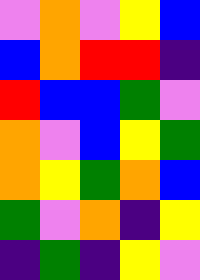[["violet", "orange", "violet", "yellow", "blue"], ["blue", "orange", "red", "red", "indigo"], ["red", "blue", "blue", "green", "violet"], ["orange", "violet", "blue", "yellow", "green"], ["orange", "yellow", "green", "orange", "blue"], ["green", "violet", "orange", "indigo", "yellow"], ["indigo", "green", "indigo", "yellow", "violet"]]